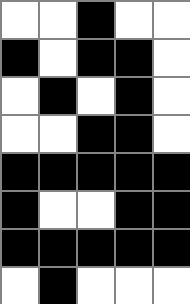[["white", "white", "black", "white", "white"], ["black", "white", "black", "black", "white"], ["white", "black", "white", "black", "white"], ["white", "white", "black", "black", "white"], ["black", "black", "black", "black", "black"], ["black", "white", "white", "black", "black"], ["black", "black", "black", "black", "black"], ["white", "black", "white", "white", "white"]]